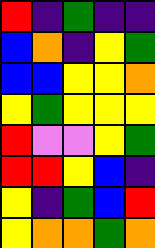[["red", "indigo", "green", "indigo", "indigo"], ["blue", "orange", "indigo", "yellow", "green"], ["blue", "blue", "yellow", "yellow", "orange"], ["yellow", "green", "yellow", "yellow", "yellow"], ["red", "violet", "violet", "yellow", "green"], ["red", "red", "yellow", "blue", "indigo"], ["yellow", "indigo", "green", "blue", "red"], ["yellow", "orange", "orange", "green", "orange"]]